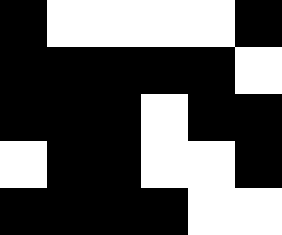[["black", "white", "white", "white", "white", "black"], ["black", "black", "black", "black", "black", "white"], ["black", "black", "black", "white", "black", "black"], ["white", "black", "black", "white", "white", "black"], ["black", "black", "black", "black", "white", "white"]]